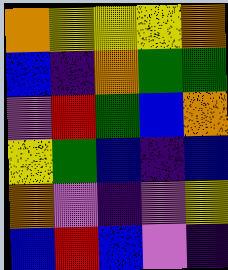[["orange", "yellow", "yellow", "yellow", "orange"], ["blue", "indigo", "orange", "green", "green"], ["violet", "red", "green", "blue", "orange"], ["yellow", "green", "blue", "indigo", "blue"], ["orange", "violet", "indigo", "violet", "yellow"], ["blue", "red", "blue", "violet", "indigo"]]